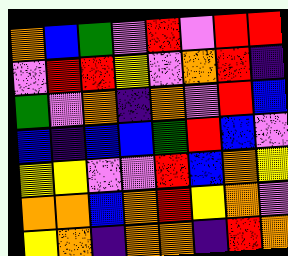[["orange", "blue", "green", "violet", "red", "violet", "red", "red"], ["violet", "red", "red", "yellow", "violet", "orange", "red", "indigo"], ["green", "violet", "orange", "indigo", "orange", "violet", "red", "blue"], ["blue", "indigo", "blue", "blue", "green", "red", "blue", "violet"], ["yellow", "yellow", "violet", "violet", "red", "blue", "orange", "yellow"], ["orange", "orange", "blue", "orange", "red", "yellow", "orange", "violet"], ["yellow", "orange", "indigo", "orange", "orange", "indigo", "red", "orange"]]